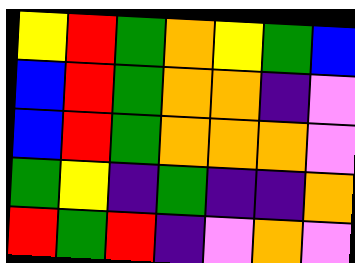[["yellow", "red", "green", "orange", "yellow", "green", "blue"], ["blue", "red", "green", "orange", "orange", "indigo", "violet"], ["blue", "red", "green", "orange", "orange", "orange", "violet"], ["green", "yellow", "indigo", "green", "indigo", "indigo", "orange"], ["red", "green", "red", "indigo", "violet", "orange", "violet"]]